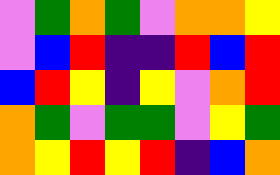[["violet", "green", "orange", "green", "violet", "orange", "orange", "yellow"], ["violet", "blue", "red", "indigo", "indigo", "red", "blue", "red"], ["blue", "red", "yellow", "indigo", "yellow", "violet", "orange", "red"], ["orange", "green", "violet", "green", "green", "violet", "yellow", "green"], ["orange", "yellow", "red", "yellow", "red", "indigo", "blue", "orange"]]